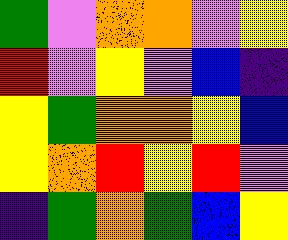[["green", "violet", "orange", "orange", "violet", "yellow"], ["red", "violet", "yellow", "violet", "blue", "indigo"], ["yellow", "green", "orange", "orange", "yellow", "blue"], ["yellow", "orange", "red", "yellow", "red", "violet"], ["indigo", "green", "orange", "green", "blue", "yellow"]]